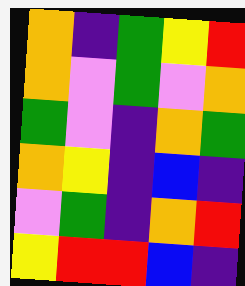[["orange", "indigo", "green", "yellow", "red"], ["orange", "violet", "green", "violet", "orange"], ["green", "violet", "indigo", "orange", "green"], ["orange", "yellow", "indigo", "blue", "indigo"], ["violet", "green", "indigo", "orange", "red"], ["yellow", "red", "red", "blue", "indigo"]]